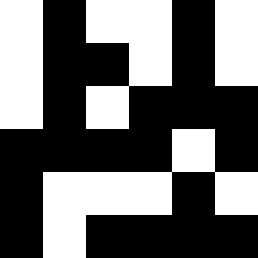[["white", "black", "white", "white", "black", "white"], ["white", "black", "black", "white", "black", "white"], ["white", "black", "white", "black", "black", "black"], ["black", "black", "black", "black", "white", "black"], ["black", "white", "white", "white", "black", "white"], ["black", "white", "black", "black", "black", "black"]]